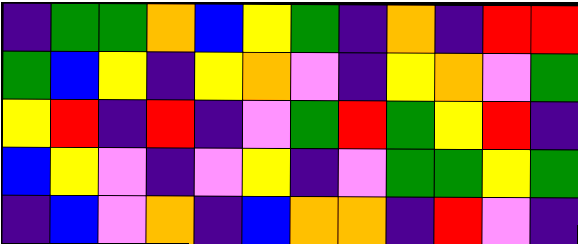[["indigo", "green", "green", "orange", "blue", "yellow", "green", "indigo", "orange", "indigo", "red", "red"], ["green", "blue", "yellow", "indigo", "yellow", "orange", "violet", "indigo", "yellow", "orange", "violet", "green"], ["yellow", "red", "indigo", "red", "indigo", "violet", "green", "red", "green", "yellow", "red", "indigo"], ["blue", "yellow", "violet", "indigo", "violet", "yellow", "indigo", "violet", "green", "green", "yellow", "green"], ["indigo", "blue", "violet", "orange", "indigo", "blue", "orange", "orange", "indigo", "red", "violet", "indigo"]]